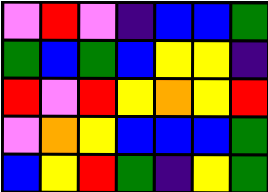[["violet", "red", "violet", "indigo", "blue", "blue", "green"], ["green", "blue", "green", "blue", "yellow", "yellow", "indigo"], ["red", "violet", "red", "yellow", "orange", "yellow", "red"], ["violet", "orange", "yellow", "blue", "blue", "blue", "green"], ["blue", "yellow", "red", "green", "indigo", "yellow", "green"]]